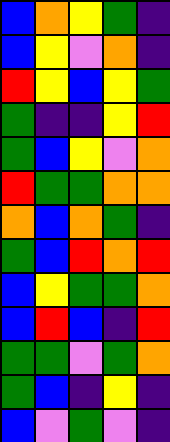[["blue", "orange", "yellow", "green", "indigo"], ["blue", "yellow", "violet", "orange", "indigo"], ["red", "yellow", "blue", "yellow", "green"], ["green", "indigo", "indigo", "yellow", "red"], ["green", "blue", "yellow", "violet", "orange"], ["red", "green", "green", "orange", "orange"], ["orange", "blue", "orange", "green", "indigo"], ["green", "blue", "red", "orange", "red"], ["blue", "yellow", "green", "green", "orange"], ["blue", "red", "blue", "indigo", "red"], ["green", "green", "violet", "green", "orange"], ["green", "blue", "indigo", "yellow", "indigo"], ["blue", "violet", "green", "violet", "indigo"]]